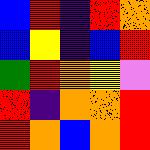[["blue", "red", "indigo", "red", "orange"], ["blue", "yellow", "indigo", "blue", "red"], ["green", "red", "orange", "yellow", "violet"], ["red", "indigo", "orange", "orange", "red"], ["red", "orange", "blue", "orange", "red"]]